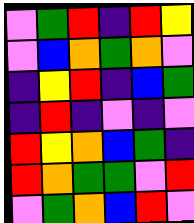[["violet", "green", "red", "indigo", "red", "yellow"], ["violet", "blue", "orange", "green", "orange", "violet"], ["indigo", "yellow", "red", "indigo", "blue", "green"], ["indigo", "red", "indigo", "violet", "indigo", "violet"], ["red", "yellow", "orange", "blue", "green", "indigo"], ["red", "orange", "green", "green", "violet", "red"], ["violet", "green", "orange", "blue", "red", "violet"]]